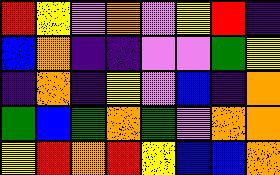[["red", "yellow", "violet", "orange", "violet", "yellow", "red", "indigo"], ["blue", "orange", "indigo", "indigo", "violet", "violet", "green", "yellow"], ["indigo", "orange", "indigo", "yellow", "violet", "blue", "indigo", "orange"], ["green", "blue", "green", "orange", "green", "violet", "orange", "orange"], ["yellow", "red", "orange", "red", "yellow", "blue", "blue", "orange"]]